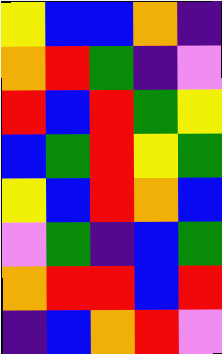[["yellow", "blue", "blue", "orange", "indigo"], ["orange", "red", "green", "indigo", "violet"], ["red", "blue", "red", "green", "yellow"], ["blue", "green", "red", "yellow", "green"], ["yellow", "blue", "red", "orange", "blue"], ["violet", "green", "indigo", "blue", "green"], ["orange", "red", "red", "blue", "red"], ["indigo", "blue", "orange", "red", "violet"]]